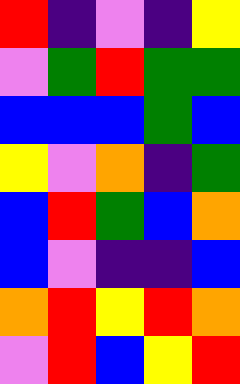[["red", "indigo", "violet", "indigo", "yellow"], ["violet", "green", "red", "green", "green"], ["blue", "blue", "blue", "green", "blue"], ["yellow", "violet", "orange", "indigo", "green"], ["blue", "red", "green", "blue", "orange"], ["blue", "violet", "indigo", "indigo", "blue"], ["orange", "red", "yellow", "red", "orange"], ["violet", "red", "blue", "yellow", "red"]]